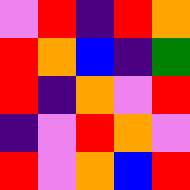[["violet", "red", "indigo", "red", "orange"], ["red", "orange", "blue", "indigo", "green"], ["red", "indigo", "orange", "violet", "red"], ["indigo", "violet", "red", "orange", "violet"], ["red", "violet", "orange", "blue", "red"]]